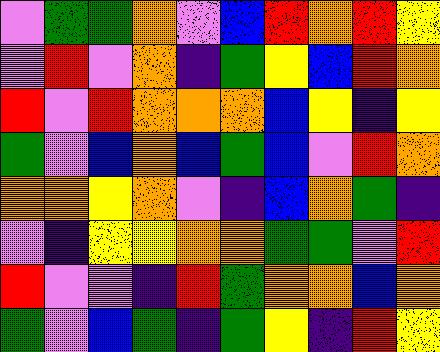[["violet", "green", "green", "orange", "violet", "blue", "red", "orange", "red", "yellow"], ["violet", "red", "violet", "orange", "indigo", "green", "yellow", "blue", "red", "orange"], ["red", "violet", "red", "orange", "orange", "orange", "blue", "yellow", "indigo", "yellow"], ["green", "violet", "blue", "orange", "blue", "green", "blue", "violet", "red", "orange"], ["orange", "orange", "yellow", "orange", "violet", "indigo", "blue", "orange", "green", "indigo"], ["violet", "indigo", "yellow", "yellow", "orange", "orange", "green", "green", "violet", "red"], ["red", "violet", "violet", "indigo", "red", "green", "orange", "orange", "blue", "orange"], ["green", "violet", "blue", "green", "indigo", "green", "yellow", "indigo", "red", "yellow"]]